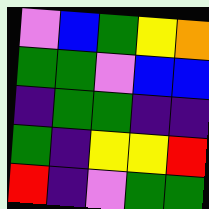[["violet", "blue", "green", "yellow", "orange"], ["green", "green", "violet", "blue", "blue"], ["indigo", "green", "green", "indigo", "indigo"], ["green", "indigo", "yellow", "yellow", "red"], ["red", "indigo", "violet", "green", "green"]]